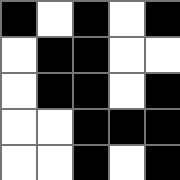[["black", "white", "black", "white", "black"], ["white", "black", "black", "white", "white"], ["white", "black", "black", "white", "black"], ["white", "white", "black", "black", "black"], ["white", "white", "black", "white", "black"]]